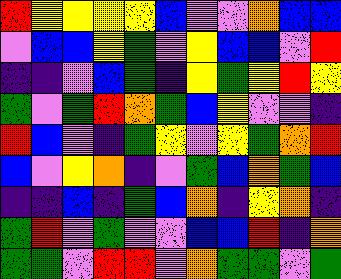[["red", "yellow", "yellow", "yellow", "yellow", "blue", "violet", "violet", "orange", "blue", "blue"], ["violet", "blue", "blue", "yellow", "green", "violet", "yellow", "blue", "blue", "violet", "red"], ["indigo", "indigo", "violet", "blue", "green", "indigo", "yellow", "green", "yellow", "red", "yellow"], ["green", "violet", "green", "red", "orange", "green", "blue", "yellow", "violet", "violet", "indigo"], ["red", "blue", "violet", "indigo", "green", "yellow", "violet", "yellow", "green", "orange", "red"], ["blue", "violet", "yellow", "orange", "indigo", "violet", "green", "blue", "orange", "green", "blue"], ["indigo", "indigo", "blue", "indigo", "green", "blue", "orange", "indigo", "yellow", "orange", "indigo"], ["green", "red", "violet", "green", "violet", "violet", "blue", "blue", "red", "indigo", "orange"], ["green", "green", "violet", "red", "red", "violet", "orange", "green", "green", "violet", "green"]]